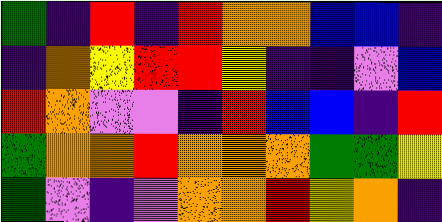[["green", "indigo", "red", "indigo", "red", "orange", "orange", "blue", "blue", "indigo"], ["indigo", "orange", "yellow", "red", "red", "yellow", "indigo", "indigo", "violet", "blue"], ["red", "orange", "violet", "violet", "indigo", "red", "blue", "blue", "indigo", "red"], ["green", "orange", "orange", "red", "orange", "orange", "orange", "green", "green", "yellow"], ["green", "violet", "indigo", "violet", "orange", "orange", "red", "yellow", "orange", "indigo"]]